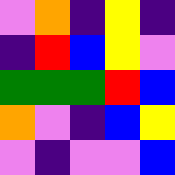[["violet", "orange", "indigo", "yellow", "indigo"], ["indigo", "red", "blue", "yellow", "violet"], ["green", "green", "green", "red", "blue"], ["orange", "violet", "indigo", "blue", "yellow"], ["violet", "indigo", "violet", "violet", "blue"]]